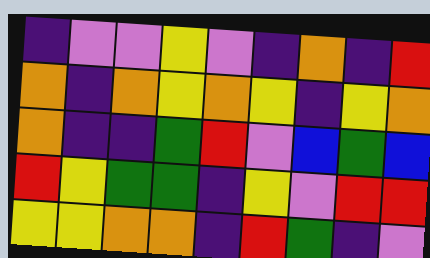[["indigo", "violet", "violet", "yellow", "violet", "indigo", "orange", "indigo", "red"], ["orange", "indigo", "orange", "yellow", "orange", "yellow", "indigo", "yellow", "orange"], ["orange", "indigo", "indigo", "green", "red", "violet", "blue", "green", "blue"], ["red", "yellow", "green", "green", "indigo", "yellow", "violet", "red", "red"], ["yellow", "yellow", "orange", "orange", "indigo", "red", "green", "indigo", "violet"]]